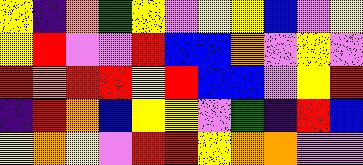[["yellow", "indigo", "orange", "green", "yellow", "violet", "yellow", "yellow", "blue", "violet", "yellow"], ["yellow", "red", "violet", "violet", "red", "blue", "blue", "orange", "violet", "yellow", "violet"], ["red", "orange", "red", "red", "yellow", "red", "blue", "blue", "violet", "yellow", "red"], ["indigo", "red", "orange", "blue", "yellow", "yellow", "violet", "green", "indigo", "red", "blue"], ["yellow", "orange", "yellow", "violet", "red", "red", "yellow", "orange", "orange", "violet", "violet"]]